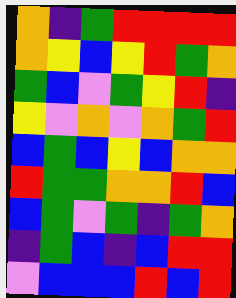[["orange", "indigo", "green", "red", "red", "red", "red"], ["orange", "yellow", "blue", "yellow", "red", "green", "orange"], ["green", "blue", "violet", "green", "yellow", "red", "indigo"], ["yellow", "violet", "orange", "violet", "orange", "green", "red"], ["blue", "green", "blue", "yellow", "blue", "orange", "orange"], ["red", "green", "green", "orange", "orange", "red", "blue"], ["blue", "green", "violet", "green", "indigo", "green", "orange"], ["indigo", "green", "blue", "indigo", "blue", "red", "red"], ["violet", "blue", "blue", "blue", "red", "blue", "red"]]